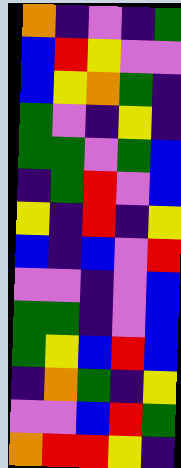[["orange", "indigo", "violet", "indigo", "green"], ["blue", "red", "yellow", "violet", "violet"], ["blue", "yellow", "orange", "green", "indigo"], ["green", "violet", "indigo", "yellow", "indigo"], ["green", "green", "violet", "green", "blue"], ["indigo", "green", "red", "violet", "blue"], ["yellow", "indigo", "red", "indigo", "yellow"], ["blue", "indigo", "blue", "violet", "red"], ["violet", "violet", "indigo", "violet", "blue"], ["green", "green", "indigo", "violet", "blue"], ["green", "yellow", "blue", "red", "blue"], ["indigo", "orange", "green", "indigo", "yellow"], ["violet", "violet", "blue", "red", "green"], ["orange", "red", "red", "yellow", "indigo"]]